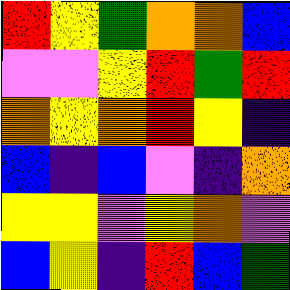[["red", "yellow", "green", "orange", "orange", "blue"], ["violet", "violet", "yellow", "red", "green", "red"], ["orange", "yellow", "orange", "red", "yellow", "indigo"], ["blue", "indigo", "blue", "violet", "indigo", "orange"], ["yellow", "yellow", "violet", "yellow", "orange", "violet"], ["blue", "yellow", "indigo", "red", "blue", "green"]]